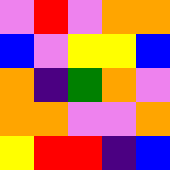[["violet", "red", "violet", "orange", "orange"], ["blue", "violet", "yellow", "yellow", "blue"], ["orange", "indigo", "green", "orange", "violet"], ["orange", "orange", "violet", "violet", "orange"], ["yellow", "red", "red", "indigo", "blue"]]